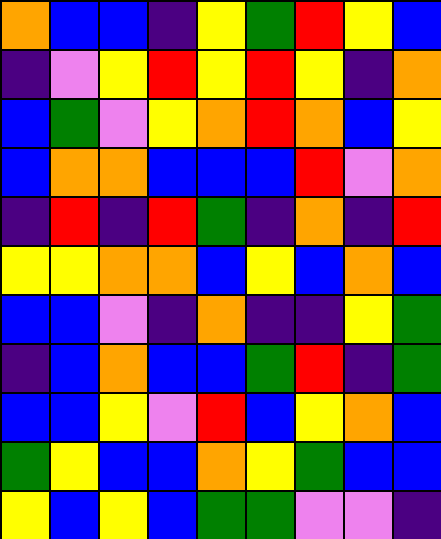[["orange", "blue", "blue", "indigo", "yellow", "green", "red", "yellow", "blue"], ["indigo", "violet", "yellow", "red", "yellow", "red", "yellow", "indigo", "orange"], ["blue", "green", "violet", "yellow", "orange", "red", "orange", "blue", "yellow"], ["blue", "orange", "orange", "blue", "blue", "blue", "red", "violet", "orange"], ["indigo", "red", "indigo", "red", "green", "indigo", "orange", "indigo", "red"], ["yellow", "yellow", "orange", "orange", "blue", "yellow", "blue", "orange", "blue"], ["blue", "blue", "violet", "indigo", "orange", "indigo", "indigo", "yellow", "green"], ["indigo", "blue", "orange", "blue", "blue", "green", "red", "indigo", "green"], ["blue", "blue", "yellow", "violet", "red", "blue", "yellow", "orange", "blue"], ["green", "yellow", "blue", "blue", "orange", "yellow", "green", "blue", "blue"], ["yellow", "blue", "yellow", "blue", "green", "green", "violet", "violet", "indigo"]]